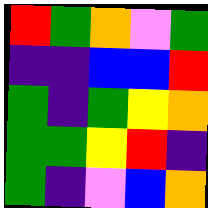[["red", "green", "orange", "violet", "green"], ["indigo", "indigo", "blue", "blue", "red"], ["green", "indigo", "green", "yellow", "orange"], ["green", "green", "yellow", "red", "indigo"], ["green", "indigo", "violet", "blue", "orange"]]